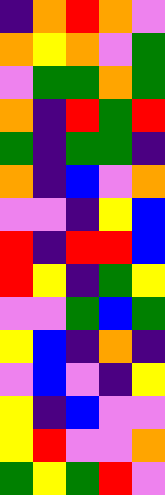[["indigo", "orange", "red", "orange", "violet"], ["orange", "yellow", "orange", "violet", "green"], ["violet", "green", "green", "orange", "green"], ["orange", "indigo", "red", "green", "red"], ["green", "indigo", "green", "green", "indigo"], ["orange", "indigo", "blue", "violet", "orange"], ["violet", "violet", "indigo", "yellow", "blue"], ["red", "indigo", "red", "red", "blue"], ["red", "yellow", "indigo", "green", "yellow"], ["violet", "violet", "green", "blue", "green"], ["yellow", "blue", "indigo", "orange", "indigo"], ["violet", "blue", "violet", "indigo", "yellow"], ["yellow", "indigo", "blue", "violet", "violet"], ["yellow", "red", "violet", "violet", "orange"], ["green", "yellow", "green", "red", "violet"]]